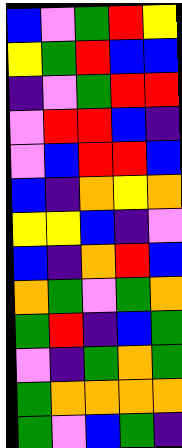[["blue", "violet", "green", "red", "yellow"], ["yellow", "green", "red", "blue", "blue"], ["indigo", "violet", "green", "red", "red"], ["violet", "red", "red", "blue", "indigo"], ["violet", "blue", "red", "red", "blue"], ["blue", "indigo", "orange", "yellow", "orange"], ["yellow", "yellow", "blue", "indigo", "violet"], ["blue", "indigo", "orange", "red", "blue"], ["orange", "green", "violet", "green", "orange"], ["green", "red", "indigo", "blue", "green"], ["violet", "indigo", "green", "orange", "green"], ["green", "orange", "orange", "orange", "orange"], ["green", "violet", "blue", "green", "indigo"]]